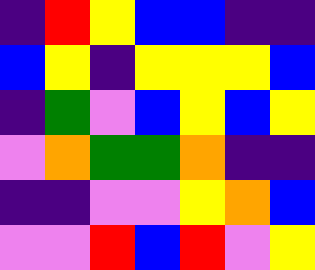[["indigo", "red", "yellow", "blue", "blue", "indigo", "indigo"], ["blue", "yellow", "indigo", "yellow", "yellow", "yellow", "blue"], ["indigo", "green", "violet", "blue", "yellow", "blue", "yellow"], ["violet", "orange", "green", "green", "orange", "indigo", "indigo"], ["indigo", "indigo", "violet", "violet", "yellow", "orange", "blue"], ["violet", "violet", "red", "blue", "red", "violet", "yellow"]]